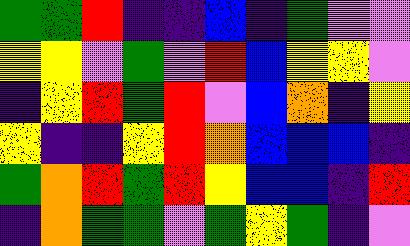[["green", "green", "red", "indigo", "indigo", "blue", "indigo", "green", "violet", "violet"], ["yellow", "yellow", "violet", "green", "violet", "red", "blue", "yellow", "yellow", "violet"], ["indigo", "yellow", "red", "green", "red", "violet", "blue", "orange", "indigo", "yellow"], ["yellow", "indigo", "indigo", "yellow", "red", "orange", "blue", "blue", "blue", "indigo"], ["green", "orange", "red", "green", "red", "yellow", "blue", "blue", "indigo", "red"], ["indigo", "orange", "green", "green", "violet", "green", "yellow", "green", "indigo", "violet"]]